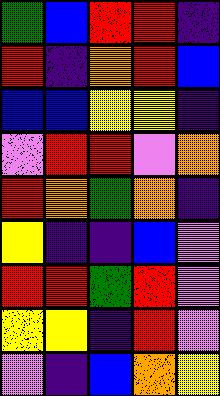[["green", "blue", "red", "red", "indigo"], ["red", "indigo", "orange", "red", "blue"], ["blue", "blue", "yellow", "yellow", "indigo"], ["violet", "red", "red", "violet", "orange"], ["red", "orange", "green", "orange", "indigo"], ["yellow", "indigo", "indigo", "blue", "violet"], ["red", "red", "green", "red", "violet"], ["yellow", "yellow", "indigo", "red", "violet"], ["violet", "indigo", "blue", "orange", "yellow"]]